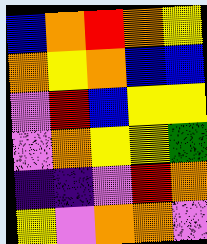[["blue", "orange", "red", "orange", "yellow"], ["orange", "yellow", "orange", "blue", "blue"], ["violet", "red", "blue", "yellow", "yellow"], ["violet", "orange", "yellow", "yellow", "green"], ["indigo", "indigo", "violet", "red", "orange"], ["yellow", "violet", "orange", "orange", "violet"]]